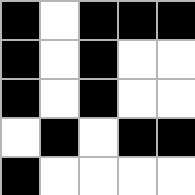[["black", "white", "black", "black", "black"], ["black", "white", "black", "white", "white"], ["black", "white", "black", "white", "white"], ["white", "black", "white", "black", "black"], ["black", "white", "white", "white", "white"]]